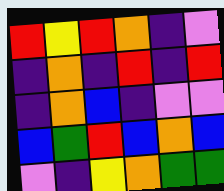[["red", "yellow", "red", "orange", "indigo", "violet"], ["indigo", "orange", "indigo", "red", "indigo", "red"], ["indigo", "orange", "blue", "indigo", "violet", "violet"], ["blue", "green", "red", "blue", "orange", "blue"], ["violet", "indigo", "yellow", "orange", "green", "green"]]